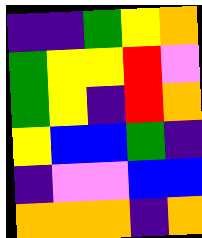[["indigo", "indigo", "green", "yellow", "orange"], ["green", "yellow", "yellow", "red", "violet"], ["green", "yellow", "indigo", "red", "orange"], ["yellow", "blue", "blue", "green", "indigo"], ["indigo", "violet", "violet", "blue", "blue"], ["orange", "orange", "orange", "indigo", "orange"]]